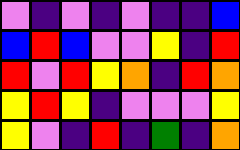[["violet", "indigo", "violet", "indigo", "violet", "indigo", "indigo", "blue"], ["blue", "red", "blue", "violet", "violet", "yellow", "indigo", "red"], ["red", "violet", "red", "yellow", "orange", "indigo", "red", "orange"], ["yellow", "red", "yellow", "indigo", "violet", "violet", "violet", "yellow"], ["yellow", "violet", "indigo", "red", "indigo", "green", "indigo", "orange"]]